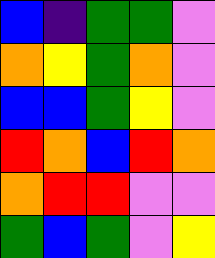[["blue", "indigo", "green", "green", "violet"], ["orange", "yellow", "green", "orange", "violet"], ["blue", "blue", "green", "yellow", "violet"], ["red", "orange", "blue", "red", "orange"], ["orange", "red", "red", "violet", "violet"], ["green", "blue", "green", "violet", "yellow"]]